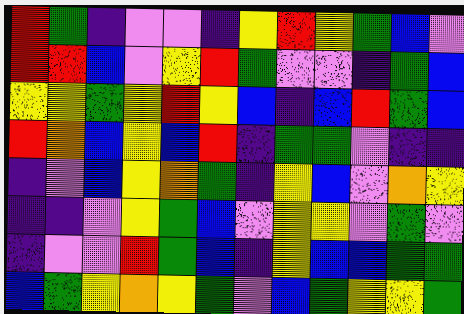[["red", "green", "indigo", "violet", "violet", "indigo", "yellow", "red", "yellow", "green", "blue", "violet"], ["red", "red", "blue", "violet", "yellow", "red", "green", "violet", "violet", "indigo", "green", "blue"], ["yellow", "yellow", "green", "yellow", "red", "yellow", "blue", "indigo", "blue", "red", "green", "blue"], ["red", "orange", "blue", "yellow", "blue", "red", "indigo", "green", "green", "violet", "indigo", "indigo"], ["indigo", "violet", "blue", "yellow", "orange", "green", "indigo", "yellow", "blue", "violet", "orange", "yellow"], ["indigo", "indigo", "violet", "yellow", "green", "blue", "violet", "yellow", "yellow", "violet", "green", "violet"], ["indigo", "violet", "violet", "red", "green", "blue", "indigo", "yellow", "blue", "blue", "green", "green"], ["blue", "green", "yellow", "orange", "yellow", "green", "violet", "blue", "green", "yellow", "yellow", "green"]]